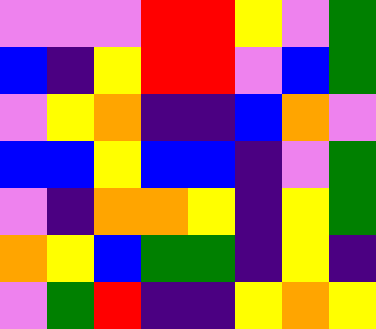[["violet", "violet", "violet", "red", "red", "yellow", "violet", "green"], ["blue", "indigo", "yellow", "red", "red", "violet", "blue", "green"], ["violet", "yellow", "orange", "indigo", "indigo", "blue", "orange", "violet"], ["blue", "blue", "yellow", "blue", "blue", "indigo", "violet", "green"], ["violet", "indigo", "orange", "orange", "yellow", "indigo", "yellow", "green"], ["orange", "yellow", "blue", "green", "green", "indigo", "yellow", "indigo"], ["violet", "green", "red", "indigo", "indigo", "yellow", "orange", "yellow"]]